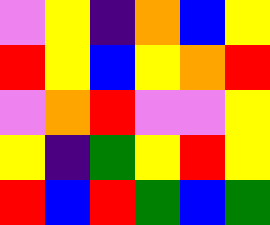[["violet", "yellow", "indigo", "orange", "blue", "yellow"], ["red", "yellow", "blue", "yellow", "orange", "red"], ["violet", "orange", "red", "violet", "violet", "yellow"], ["yellow", "indigo", "green", "yellow", "red", "yellow"], ["red", "blue", "red", "green", "blue", "green"]]